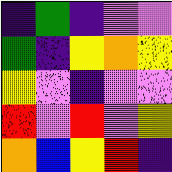[["indigo", "green", "indigo", "violet", "violet"], ["green", "indigo", "yellow", "orange", "yellow"], ["yellow", "violet", "indigo", "violet", "violet"], ["red", "violet", "red", "violet", "yellow"], ["orange", "blue", "yellow", "red", "indigo"]]